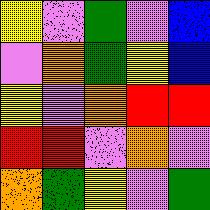[["yellow", "violet", "green", "violet", "blue"], ["violet", "orange", "green", "yellow", "blue"], ["yellow", "violet", "orange", "red", "red"], ["red", "red", "violet", "orange", "violet"], ["orange", "green", "yellow", "violet", "green"]]